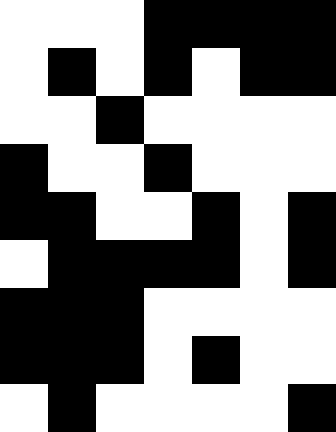[["white", "white", "white", "black", "black", "black", "black"], ["white", "black", "white", "black", "white", "black", "black"], ["white", "white", "black", "white", "white", "white", "white"], ["black", "white", "white", "black", "white", "white", "white"], ["black", "black", "white", "white", "black", "white", "black"], ["white", "black", "black", "black", "black", "white", "black"], ["black", "black", "black", "white", "white", "white", "white"], ["black", "black", "black", "white", "black", "white", "white"], ["white", "black", "white", "white", "white", "white", "black"]]